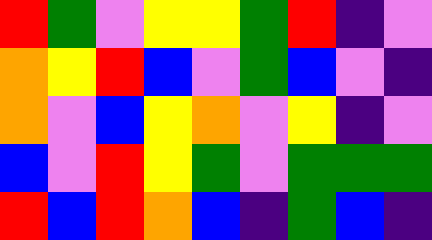[["red", "green", "violet", "yellow", "yellow", "green", "red", "indigo", "violet"], ["orange", "yellow", "red", "blue", "violet", "green", "blue", "violet", "indigo"], ["orange", "violet", "blue", "yellow", "orange", "violet", "yellow", "indigo", "violet"], ["blue", "violet", "red", "yellow", "green", "violet", "green", "green", "green"], ["red", "blue", "red", "orange", "blue", "indigo", "green", "blue", "indigo"]]